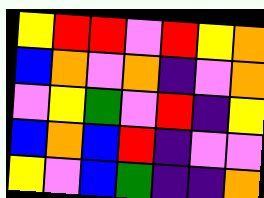[["yellow", "red", "red", "violet", "red", "yellow", "orange"], ["blue", "orange", "violet", "orange", "indigo", "violet", "orange"], ["violet", "yellow", "green", "violet", "red", "indigo", "yellow"], ["blue", "orange", "blue", "red", "indigo", "violet", "violet"], ["yellow", "violet", "blue", "green", "indigo", "indigo", "orange"]]